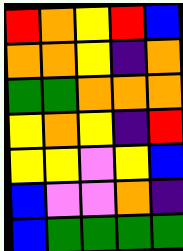[["red", "orange", "yellow", "red", "blue"], ["orange", "orange", "yellow", "indigo", "orange"], ["green", "green", "orange", "orange", "orange"], ["yellow", "orange", "yellow", "indigo", "red"], ["yellow", "yellow", "violet", "yellow", "blue"], ["blue", "violet", "violet", "orange", "indigo"], ["blue", "green", "green", "green", "green"]]